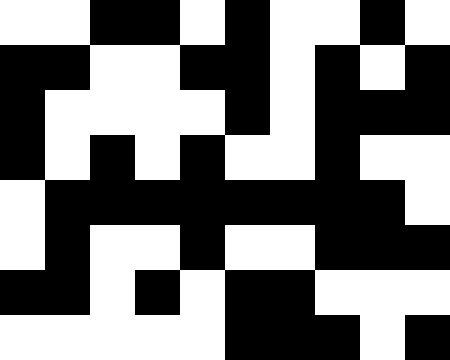[["white", "white", "black", "black", "white", "black", "white", "white", "black", "white"], ["black", "black", "white", "white", "black", "black", "white", "black", "white", "black"], ["black", "white", "white", "white", "white", "black", "white", "black", "black", "black"], ["black", "white", "black", "white", "black", "white", "white", "black", "white", "white"], ["white", "black", "black", "black", "black", "black", "black", "black", "black", "white"], ["white", "black", "white", "white", "black", "white", "white", "black", "black", "black"], ["black", "black", "white", "black", "white", "black", "black", "white", "white", "white"], ["white", "white", "white", "white", "white", "black", "black", "black", "white", "black"]]